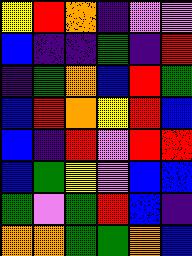[["yellow", "red", "orange", "indigo", "violet", "violet"], ["blue", "indigo", "indigo", "green", "indigo", "red"], ["indigo", "green", "orange", "blue", "red", "green"], ["blue", "red", "orange", "yellow", "red", "blue"], ["blue", "indigo", "red", "violet", "red", "red"], ["blue", "green", "yellow", "violet", "blue", "blue"], ["green", "violet", "green", "red", "blue", "indigo"], ["orange", "orange", "green", "green", "orange", "blue"]]